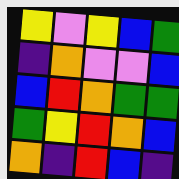[["yellow", "violet", "yellow", "blue", "green"], ["indigo", "orange", "violet", "violet", "blue"], ["blue", "red", "orange", "green", "green"], ["green", "yellow", "red", "orange", "blue"], ["orange", "indigo", "red", "blue", "indigo"]]